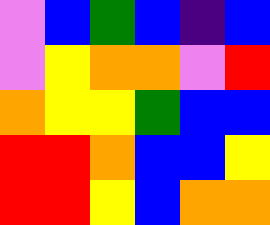[["violet", "blue", "green", "blue", "indigo", "blue"], ["violet", "yellow", "orange", "orange", "violet", "red"], ["orange", "yellow", "yellow", "green", "blue", "blue"], ["red", "red", "orange", "blue", "blue", "yellow"], ["red", "red", "yellow", "blue", "orange", "orange"]]